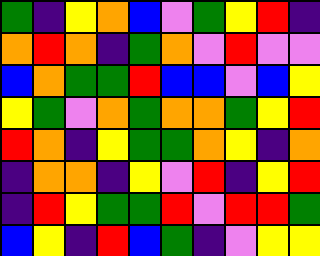[["green", "indigo", "yellow", "orange", "blue", "violet", "green", "yellow", "red", "indigo"], ["orange", "red", "orange", "indigo", "green", "orange", "violet", "red", "violet", "violet"], ["blue", "orange", "green", "green", "red", "blue", "blue", "violet", "blue", "yellow"], ["yellow", "green", "violet", "orange", "green", "orange", "orange", "green", "yellow", "red"], ["red", "orange", "indigo", "yellow", "green", "green", "orange", "yellow", "indigo", "orange"], ["indigo", "orange", "orange", "indigo", "yellow", "violet", "red", "indigo", "yellow", "red"], ["indigo", "red", "yellow", "green", "green", "red", "violet", "red", "red", "green"], ["blue", "yellow", "indigo", "red", "blue", "green", "indigo", "violet", "yellow", "yellow"]]